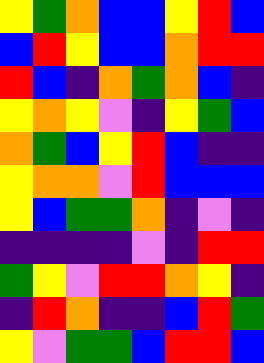[["yellow", "green", "orange", "blue", "blue", "yellow", "red", "blue"], ["blue", "red", "yellow", "blue", "blue", "orange", "red", "red"], ["red", "blue", "indigo", "orange", "green", "orange", "blue", "indigo"], ["yellow", "orange", "yellow", "violet", "indigo", "yellow", "green", "blue"], ["orange", "green", "blue", "yellow", "red", "blue", "indigo", "indigo"], ["yellow", "orange", "orange", "violet", "red", "blue", "blue", "blue"], ["yellow", "blue", "green", "green", "orange", "indigo", "violet", "indigo"], ["indigo", "indigo", "indigo", "indigo", "violet", "indigo", "red", "red"], ["green", "yellow", "violet", "red", "red", "orange", "yellow", "indigo"], ["indigo", "red", "orange", "indigo", "indigo", "blue", "red", "green"], ["yellow", "violet", "green", "green", "blue", "red", "red", "blue"]]